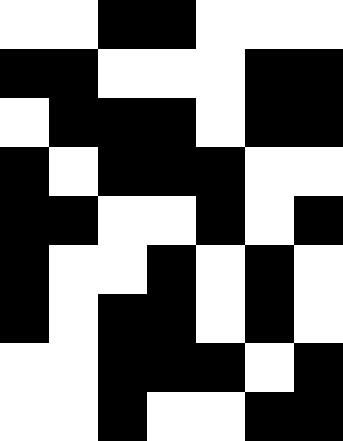[["white", "white", "black", "black", "white", "white", "white"], ["black", "black", "white", "white", "white", "black", "black"], ["white", "black", "black", "black", "white", "black", "black"], ["black", "white", "black", "black", "black", "white", "white"], ["black", "black", "white", "white", "black", "white", "black"], ["black", "white", "white", "black", "white", "black", "white"], ["black", "white", "black", "black", "white", "black", "white"], ["white", "white", "black", "black", "black", "white", "black"], ["white", "white", "black", "white", "white", "black", "black"]]